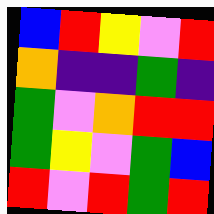[["blue", "red", "yellow", "violet", "red"], ["orange", "indigo", "indigo", "green", "indigo"], ["green", "violet", "orange", "red", "red"], ["green", "yellow", "violet", "green", "blue"], ["red", "violet", "red", "green", "red"]]